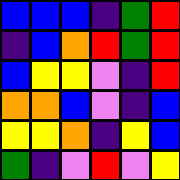[["blue", "blue", "blue", "indigo", "green", "red"], ["indigo", "blue", "orange", "red", "green", "red"], ["blue", "yellow", "yellow", "violet", "indigo", "red"], ["orange", "orange", "blue", "violet", "indigo", "blue"], ["yellow", "yellow", "orange", "indigo", "yellow", "blue"], ["green", "indigo", "violet", "red", "violet", "yellow"]]